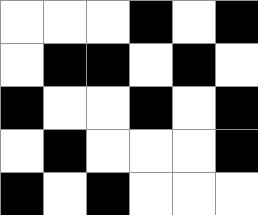[["white", "white", "white", "black", "white", "black"], ["white", "black", "black", "white", "black", "white"], ["black", "white", "white", "black", "white", "black"], ["white", "black", "white", "white", "white", "black"], ["black", "white", "black", "white", "white", "white"]]